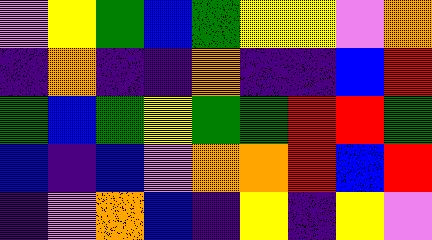[["violet", "yellow", "green", "blue", "green", "yellow", "yellow", "violet", "orange"], ["indigo", "orange", "indigo", "indigo", "orange", "indigo", "indigo", "blue", "red"], ["green", "blue", "green", "yellow", "green", "green", "red", "red", "green"], ["blue", "indigo", "blue", "violet", "orange", "orange", "red", "blue", "red"], ["indigo", "violet", "orange", "blue", "indigo", "yellow", "indigo", "yellow", "violet"]]